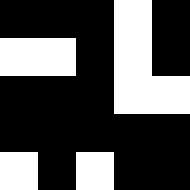[["black", "black", "black", "white", "black"], ["white", "white", "black", "white", "black"], ["black", "black", "black", "white", "white"], ["black", "black", "black", "black", "black"], ["white", "black", "white", "black", "black"]]